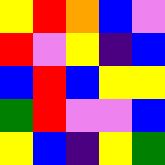[["yellow", "red", "orange", "blue", "violet"], ["red", "violet", "yellow", "indigo", "blue"], ["blue", "red", "blue", "yellow", "yellow"], ["green", "red", "violet", "violet", "blue"], ["yellow", "blue", "indigo", "yellow", "green"]]